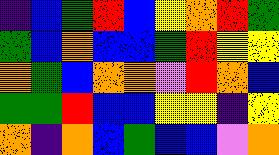[["indigo", "blue", "green", "red", "blue", "yellow", "orange", "red", "green"], ["green", "blue", "orange", "blue", "blue", "green", "red", "yellow", "yellow"], ["orange", "green", "blue", "orange", "orange", "violet", "red", "orange", "blue"], ["green", "green", "red", "blue", "blue", "yellow", "yellow", "indigo", "yellow"], ["orange", "indigo", "orange", "blue", "green", "blue", "blue", "violet", "orange"]]